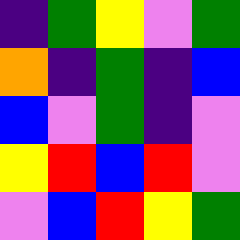[["indigo", "green", "yellow", "violet", "green"], ["orange", "indigo", "green", "indigo", "blue"], ["blue", "violet", "green", "indigo", "violet"], ["yellow", "red", "blue", "red", "violet"], ["violet", "blue", "red", "yellow", "green"]]